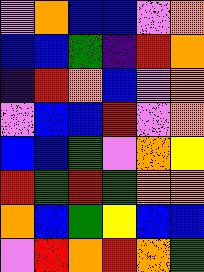[["violet", "orange", "blue", "blue", "violet", "orange"], ["blue", "blue", "green", "indigo", "red", "orange"], ["indigo", "red", "orange", "blue", "violet", "orange"], ["violet", "blue", "blue", "red", "violet", "orange"], ["blue", "blue", "green", "violet", "orange", "yellow"], ["red", "green", "red", "green", "orange", "orange"], ["orange", "blue", "green", "yellow", "blue", "blue"], ["violet", "red", "orange", "red", "orange", "green"]]